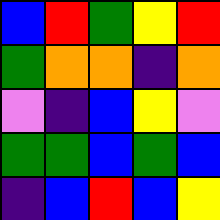[["blue", "red", "green", "yellow", "red"], ["green", "orange", "orange", "indigo", "orange"], ["violet", "indigo", "blue", "yellow", "violet"], ["green", "green", "blue", "green", "blue"], ["indigo", "blue", "red", "blue", "yellow"]]